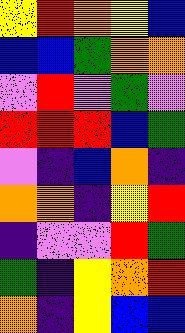[["yellow", "red", "orange", "yellow", "blue"], ["blue", "blue", "green", "orange", "orange"], ["violet", "red", "violet", "green", "violet"], ["red", "red", "red", "blue", "green"], ["violet", "indigo", "blue", "orange", "indigo"], ["orange", "orange", "indigo", "yellow", "red"], ["indigo", "violet", "violet", "red", "green"], ["green", "indigo", "yellow", "orange", "red"], ["orange", "indigo", "yellow", "blue", "blue"]]